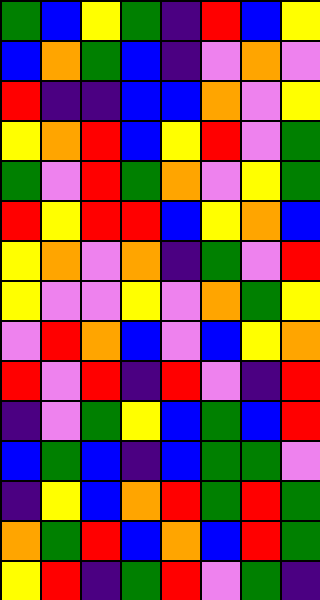[["green", "blue", "yellow", "green", "indigo", "red", "blue", "yellow"], ["blue", "orange", "green", "blue", "indigo", "violet", "orange", "violet"], ["red", "indigo", "indigo", "blue", "blue", "orange", "violet", "yellow"], ["yellow", "orange", "red", "blue", "yellow", "red", "violet", "green"], ["green", "violet", "red", "green", "orange", "violet", "yellow", "green"], ["red", "yellow", "red", "red", "blue", "yellow", "orange", "blue"], ["yellow", "orange", "violet", "orange", "indigo", "green", "violet", "red"], ["yellow", "violet", "violet", "yellow", "violet", "orange", "green", "yellow"], ["violet", "red", "orange", "blue", "violet", "blue", "yellow", "orange"], ["red", "violet", "red", "indigo", "red", "violet", "indigo", "red"], ["indigo", "violet", "green", "yellow", "blue", "green", "blue", "red"], ["blue", "green", "blue", "indigo", "blue", "green", "green", "violet"], ["indigo", "yellow", "blue", "orange", "red", "green", "red", "green"], ["orange", "green", "red", "blue", "orange", "blue", "red", "green"], ["yellow", "red", "indigo", "green", "red", "violet", "green", "indigo"]]